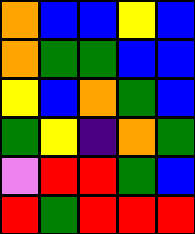[["orange", "blue", "blue", "yellow", "blue"], ["orange", "green", "green", "blue", "blue"], ["yellow", "blue", "orange", "green", "blue"], ["green", "yellow", "indigo", "orange", "green"], ["violet", "red", "red", "green", "blue"], ["red", "green", "red", "red", "red"]]